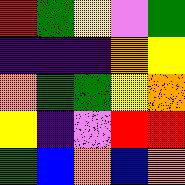[["red", "green", "yellow", "violet", "green"], ["indigo", "indigo", "indigo", "orange", "yellow"], ["orange", "green", "green", "yellow", "orange"], ["yellow", "indigo", "violet", "red", "red"], ["green", "blue", "orange", "blue", "orange"]]